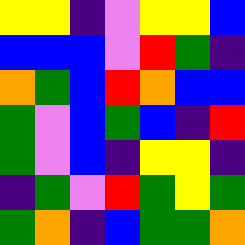[["yellow", "yellow", "indigo", "violet", "yellow", "yellow", "blue"], ["blue", "blue", "blue", "violet", "red", "green", "indigo"], ["orange", "green", "blue", "red", "orange", "blue", "blue"], ["green", "violet", "blue", "green", "blue", "indigo", "red"], ["green", "violet", "blue", "indigo", "yellow", "yellow", "indigo"], ["indigo", "green", "violet", "red", "green", "yellow", "green"], ["green", "orange", "indigo", "blue", "green", "green", "orange"]]